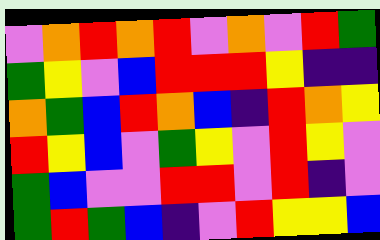[["violet", "orange", "red", "orange", "red", "violet", "orange", "violet", "red", "green"], ["green", "yellow", "violet", "blue", "red", "red", "red", "yellow", "indigo", "indigo"], ["orange", "green", "blue", "red", "orange", "blue", "indigo", "red", "orange", "yellow"], ["red", "yellow", "blue", "violet", "green", "yellow", "violet", "red", "yellow", "violet"], ["green", "blue", "violet", "violet", "red", "red", "violet", "red", "indigo", "violet"], ["green", "red", "green", "blue", "indigo", "violet", "red", "yellow", "yellow", "blue"]]